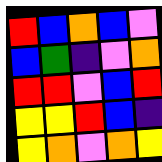[["red", "blue", "orange", "blue", "violet"], ["blue", "green", "indigo", "violet", "orange"], ["red", "red", "violet", "blue", "red"], ["yellow", "yellow", "red", "blue", "indigo"], ["yellow", "orange", "violet", "orange", "yellow"]]